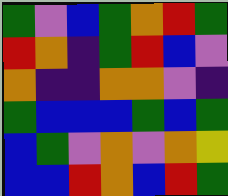[["green", "violet", "blue", "green", "orange", "red", "green"], ["red", "orange", "indigo", "green", "red", "blue", "violet"], ["orange", "indigo", "indigo", "orange", "orange", "violet", "indigo"], ["green", "blue", "blue", "blue", "green", "blue", "green"], ["blue", "green", "violet", "orange", "violet", "orange", "yellow"], ["blue", "blue", "red", "orange", "blue", "red", "green"]]